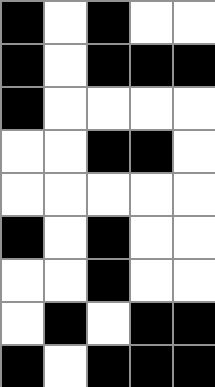[["black", "white", "black", "white", "white"], ["black", "white", "black", "black", "black"], ["black", "white", "white", "white", "white"], ["white", "white", "black", "black", "white"], ["white", "white", "white", "white", "white"], ["black", "white", "black", "white", "white"], ["white", "white", "black", "white", "white"], ["white", "black", "white", "black", "black"], ["black", "white", "black", "black", "black"]]